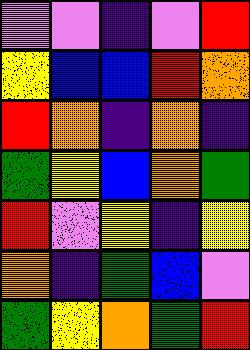[["violet", "violet", "indigo", "violet", "red"], ["yellow", "blue", "blue", "red", "orange"], ["red", "orange", "indigo", "orange", "indigo"], ["green", "yellow", "blue", "orange", "green"], ["red", "violet", "yellow", "indigo", "yellow"], ["orange", "indigo", "green", "blue", "violet"], ["green", "yellow", "orange", "green", "red"]]